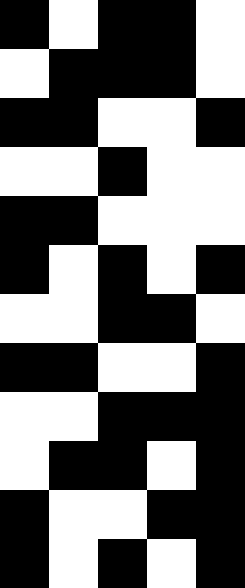[["black", "white", "black", "black", "white"], ["white", "black", "black", "black", "white"], ["black", "black", "white", "white", "black"], ["white", "white", "black", "white", "white"], ["black", "black", "white", "white", "white"], ["black", "white", "black", "white", "black"], ["white", "white", "black", "black", "white"], ["black", "black", "white", "white", "black"], ["white", "white", "black", "black", "black"], ["white", "black", "black", "white", "black"], ["black", "white", "white", "black", "black"], ["black", "white", "black", "white", "black"]]